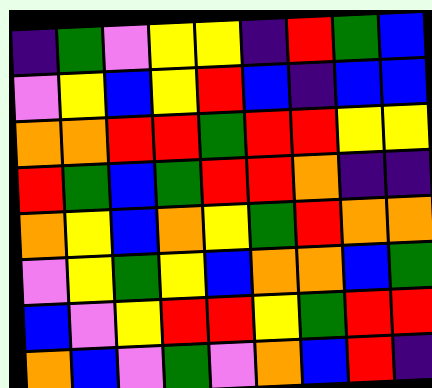[["indigo", "green", "violet", "yellow", "yellow", "indigo", "red", "green", "blue"], ["violet", "yellow", "blue", "yellow", "red", "blue", "indigo", "blue", "blue"], ["orange", "orange", "red", "red", "green", "red", "red", "yellow", "yellow"], ["red", "green", "blue", "green", "red", "red", "orange", "indigo", "indigo"], ["orange", "yellow", "blue", "orange", "yellow", "green", "red", "orange", "orange"], ["violet", "yellow", "green", "yellow", "blue", "orange", "orange", "blue", "green"], ["blue", "violet", "yellow", "red", "red", "yellow", "green", "red", "red"], ["orange", "blue", "violet", "green", "violet", "orange", "blue", "red", "indigo"]]